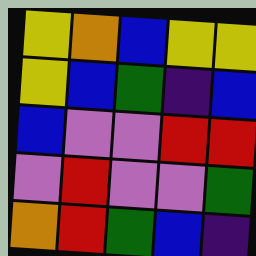[["yellow", "orange", "blue", "yellow", "yellow"], ["yellow", "blue", "green", "indigo", "blue"], ["blue", "violet", "violet", "red", "red"], ["violet", "red", "violet", "violet", "green"], ["orange", "red", "green", "blue", "indigo"]]